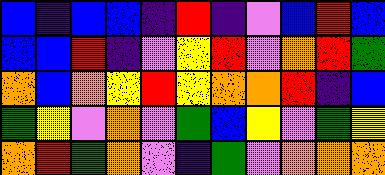[["blue", "indigo", "blue", "blue", "indigo", "red", "indigo", "violet", "blue", "red", "blue"], ["blue", "blue", "red", "indigo", "violet", "yellow", "red", "violet", "orange", "red", "green"], ["orange", "blue", "orange", "yellow", "red", "yellow", "orange", "orange", "red", "indigo", "blue"], ["green", "yellow", "violet", "orange", "violet", "green", "blue", "yellow", "violet", "green", "yellow"], ["orange", "red", "green", "orange", "violet", "indigo", "green", "violet", "orange", "orange", "orange"]]